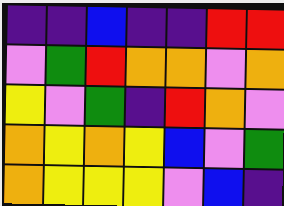[["indigo", "indigo", "blue", "indigo", "indigo", "red", "red"], ["violet", "green", "red", "orange", "orange", "violet", "orange"], ["yellow", "violet", "green", "indigo", "red", "orange", "violet"], ["orange", "yellow", "orange", "yellow", "blue", "violet", "green"], ["orange", "yellow", "yellow", "yellow", "violet", "blue", "indigo"]]